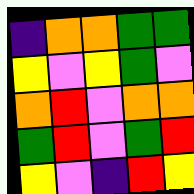[["indigo", "orange", "orange", "green", "green"], ["yellow", "violet", "yellow", "green", "violet"], ["orange", "red", "violet", "orange", "orange"], ["green", "red", "violet", "green", "red"], ["yellow", "violet", "indigo", "red", "yellow"]]